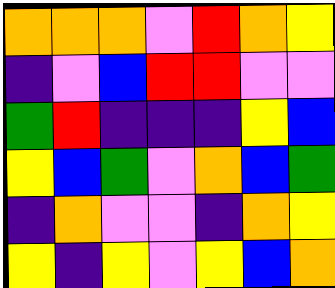[["orange", "orange", "orange", "violet", "red", "orange", "yellow"], ["indigo", "violet", "blue", "red", "red", "violet", "violet"], ["green", "red", "indigo", "indigo", "indigo", "yellow", "blue"], ["yellow", "blue", "green", "violet", "orange", "blue", "green"], ["indigo", "orange", "violet", "violet", "indigo", "orange", "yellow"], ["yellow", "indigo", "yellow", "violet", "yellow", "blue", "orange"]]